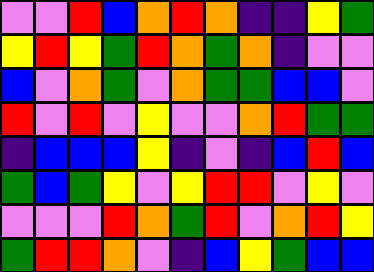[["violet", "violet", "red", "blue", "orange", "red", "orange", "indigo", "indigo", "yellow", "green"], ["yellow", "red", "yellow", "green", "red", "orange", "green", "orange", "indigo", "violet", "violet"], ["blue", "violet", "orange", "green", "violet", "orange", "green", "green", "blue", "blue", "violet"], ["red", "violet", "red", "violet", "yellow", "violet", "violet", "orange", "red", "green", "green"], ["indigo", "blue", "blue", "blue", "yellow", "indigo", "violet", "indigo", "blue", "red", "blue"], ["green", "blue", "green", "yellow", "violet", "yellow", "red", "red", "violet", "yellow", "violet"], ["violet", "violet", "violet", "red", "orange", "green", "red", "violet", "orange", "red", "yellow"], ["green", "red", "red", "orange", "violet", "indigo", "blue", "yellow", "green", "blue", "blue"]]